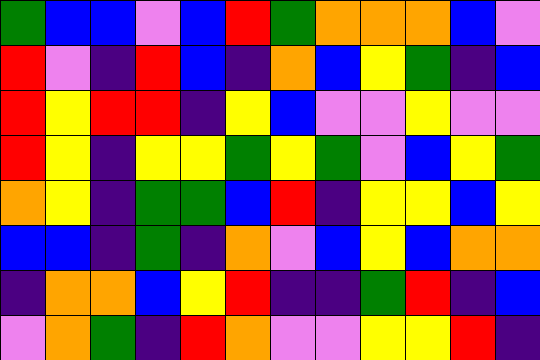[["green", "blue", "blue", "violet", "blue", "red", "green", "orange", "orange", "orange", "blue", "violet"], ["red", "violet", "indigo", "red", "blue", "indigo", "orange", "blue", "yellow", "green", "indigo", "blue"], ["red", "yellow", "red", "red", "indigo", "yellow", "blue", "violet", "violet", "yellow", "violet", "violet"], ["red", "yellow", "indigo", "yellow", "yellow", "green", "yellow", "green", "violet", "blue", "yellow", "green"], ["orange", "yellow", "indigo", "green", "green", "blue", "red", "indigo", "yellow", "yellow", "blue", "yellow"], ["blue", "blue", "indigo", "green", "indigo", "orange", "violet", "blue", "yellow", "blue", "orange", "orange"], ["indigo", "orange", "orange", "blue", "yellow", "red", "indigo", "indigo", "green", "red", "indigo", "blue"], ["violet", "orange", "green", "indigo", "red", "orange", "violet", "violet", "yellow", "yellow", "red", "indigo"]]